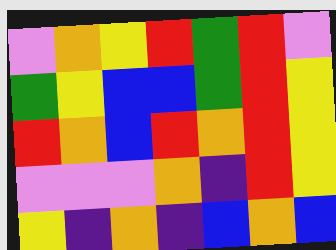[["violet", "orange", "yellow", "red", "green", "red", "violet"], ["green", "yellow", "blue", "blue", "green", "red", "yellow"], ["red", "orange", "blue", "red", "orange", "red", "yellow"], ["violet", "violet", "violet", "orange", "indigo", "red", "yellow"], ["yellow", "indigo", "orange", "indigo", "blue", "orange", "blue"]]